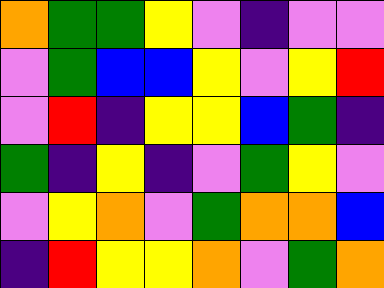[["orange", "green", "green", "yellow", "violet", "indigo", "violet", "violet"], ["violet", "green", "blue", "blue", "yellow", "violet", "yellow", "red"], ["violet", "red", "indigo", "yellow", "yellow", "blue", "green", "indigo"], ["green", "indigo", "yellow", "indigo", "violet", "green", "yellow", "violet"], ["violet", "yellow", "orange", "violet", "green", "orange", "orange", "blue"], ["indigo", "red", "yellow", "yellow", "orange", "violet", "green", "orange"]]